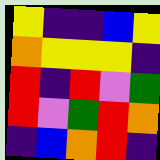[["yellow", "indigo", "indigo", "blue", "yellow"], ["orange", "yellow", "yellow", "yellow", "indigo"], ["red", "indigo", "red", "violet", "green"], ["red", "violet", "green", "red", "orange"], ["indigo", "blue", "orange", "red", "indigo"]]